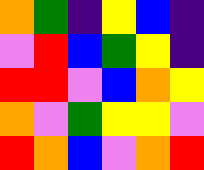[["orange", "green", "indigo", "yellow", "blue", "indigo"], ["violet", "red", "blue", "green", "yellow", "indigo"], ["red", "red", "violet", "blue", "orange", "yellow"], ["orange", "violet", "green", "yellow", "yellow", "violet"], ["red", "orange", "blue", "violet", "orange", "red"]]